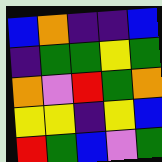[["blue", "orange", "indigo", "indigo", "blue"], ["indigo", "green", "green", "yellow", "green"], ["orange", "violet", "red", "green", "orange"], ["yellow", "yellow", "indigo", "yellow", "blue"], ["red", "green", "blue", "violet", "green"]]